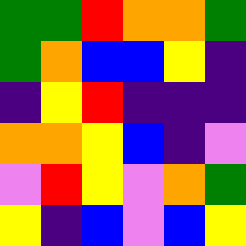[["green", "green", "red", "orange", "orange", "green"], ["green", "orange", "blue", "blue", "yellow", "indigo"], ["indigo", "yellow", "red", "indigo", "indigo", "indigo"], ["orange", "orange", "yellow", "blue", "indigo", "violet"], ["violet", "red", "yellow", "violet", "orange", "green"], ["yellow", "indigo", "blue", "violet", "blue", "yellow"]]